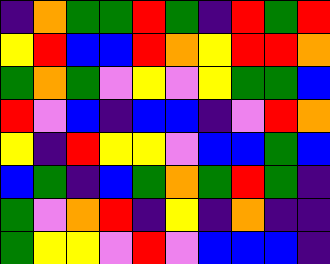[["indigo", "orange", "green", "green", "red", "green", "indigo", "red", "green", "red"], ["yellow", "red", "blue", "blue", "red", "orange", "yellow", "red", "red", "orange"], ["green", "orange", "green", "violet", "yellow", "violet", "yellow", "green", "green", "blue"], ["red", "violet", "blue", "indigo", "blue", "blue", "indigo", "violet", "red", "orange"], ["yellow", "indigo", "red", "yellow", "yellow", "violet", "blue", "blue", "green", "blue"], ["blue", "green", "indigo", "blue", "green", "orange", "green", "red", "green", "indigo"], ["green", "violet", "orange", "red", "indigo", "yellow", "indigo", "orange", "indigo", "indigo"], ["green", "yellow", "yellow", "violet", "red", "violet", "blue", "blue", "blue", "indigo"]]